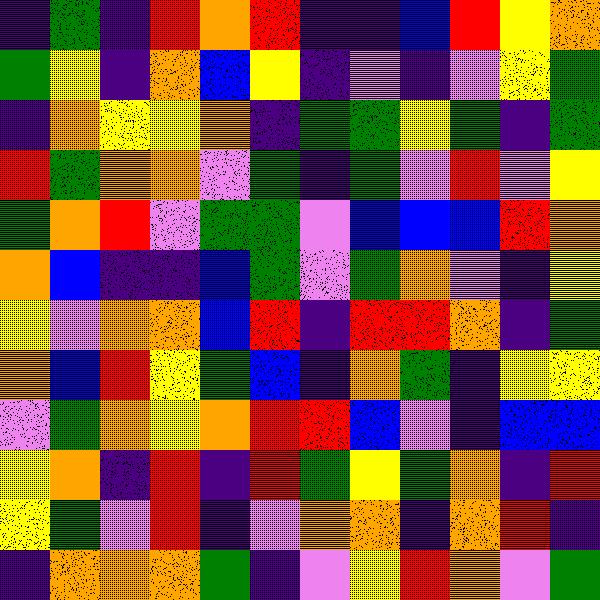[["indigo", "green", "indigo", "red", "orange", "red", "indigo", "indigo", "blue", "red", "yellow", "orange"], ["green", "yellow", "indigo", "orange", "blue", "yellow", "indigo", "violet", "indigo", "violet", "yellow", "green"], ["indigo", "orange", "yellow", "yellow", "orange", "indigo", "green", "green", "yellow", "green", "indigo", "green"], ["red", "green", "orange", "orange", "violet", "green", "indigo", "green", "violet", "red", "violet", "yellow"], ["green", "orange", "red", "violet", "green", "green", "violet", "blue", "blue", "blue", "red", "orange"], ["orange", "blue", "indigo", "indigo", "blue", "green", "violet", "green", "orange", "violet", "indigo", "yellow"], ["yellow", "violet", "orange", "orange", "blue", "red", "indigo", "red", "red", "orange", "indigo", "green"], ["orange", "blue", "red", "yellow", "green", "blue", "indigo", "orange", "green", "indigo", "yellow", "yellow"], ["violet", "green", "orange", "yellow", "orange", "red", "red", "blue", "violet", "indigo", "blue", "blue"], ["yellow", "orange", "indigo", "red", "indigo", "red", "green", "yellow", "green", "orange", "indigo", "red"], ["yellow", "green", "violet", "red", "indigo", "violet", "orange", "orange", "indigo", "orange", "red", "indigo"], ["indigo", "orange", "orange", "orange", "green", "indigo", "violet", "yellow", "red", "orange", "violet", "green"]]